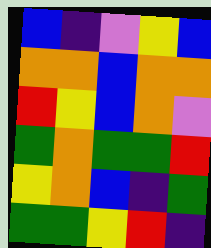[["blue", "indigo", "violet", "yellow", "blue"], ["orange", "orange", "blue", "orange", "orange"], ["red", "yellow", "blue", "orange", "violet"], ["green", "orange", "green", "green", "red"], ["yellow", "orange", "blue", "indigo", "green"], ["green", "green", "yellow", "red", "indigo"]]